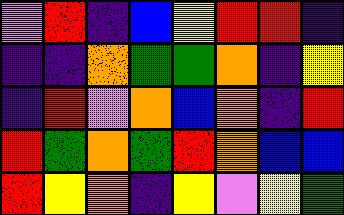[["violet", "red", "indigo", "blue", "yellow", "red", "red", "indigo"], ["indigo", "indigo", "orange", "green", "green", "orange", "indigo", "yellow"], ["indigo", "red", "violet", "orange", "blue", "orange", "indigo", "red"], ["red", "green", "orange", "green", "red", "orange", "blue", "blue"], ["red", "yellow", "orange", "indigo", "yellow", "violet", "yellow", "green"]]